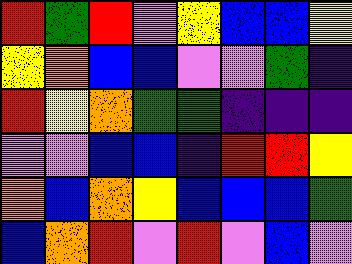[["red", "green", "red", "violet", "yellow", "blue", "blue", "yellow"], ["yellow", "orange", "blue", "blue", "violet", "violet", "green", "indigo"], ["red", "yellow", "orange", "green", "green", "indigo", "indigo", "indigo"], ["violet", "violet", "blue", "blue", "indigo", "red", "red", "yellow"], ["orange", "blue", "orange", "yellow", "blue", "blue", "blue", "green"], ["blue", "orange", "red", "violet", "red", "violet", "blue", "violet"]]